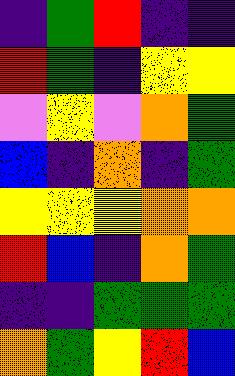[["indigo", "green", "red", "indigo", "indigo"], ["red", "green", "indigo", "yellow", "yellow"], ["violet", "yellow", "violet", "orange", "green"], ["blue", "indigo", "orange", "indigo", "green"], ["yellow", "yellow", "yellow", "orange", "orange"], ["red", "blue", "indigo", "orange", "green"], ["indigo", "indigo", "green", "green", "green"], ["orange", "green", "yellow", "red", "blue"]]